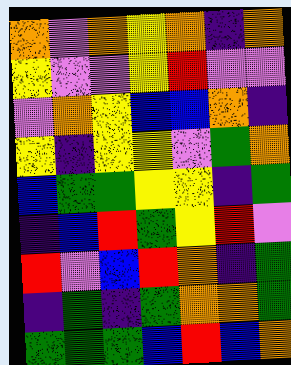[["orange", "violet", "orange", "yellow", "orange", "indigo", "orange"], ["yellow", "violet", "violet", "yellow", "red", "violet", "violet"], ["violet", "orange", "yellow", "blue", "blue", "orange", "indigo"], ["yellow", "indigo", "yellow", "yellow", "violet", "green", "orange"], ["blue", "green", "green", "yellow", "yellow", "indigo", "green"], ["indigo", "blue", "red", "green", "yellow", "red", "violet"], ["red", "violet", "blue", "red", "orange", "indigo", "green"], ["indigo", "green", "indigo", "green", "orange", "orange", "green"], ["green", "green", "green", "blue", "red", "blue", "orange"]]